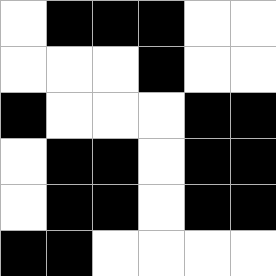[["white", "black", "black", "black", "white", "white"], ["white", "white", "white", "black", "white", "white"], ["black", "white", "white", "white", "black", "black"], ["white", "black", "black", "white", "black", "black"], ["white", "black", "black", "white", "black", "black"], ["black", "black", "white", "white", "white", "white"]]